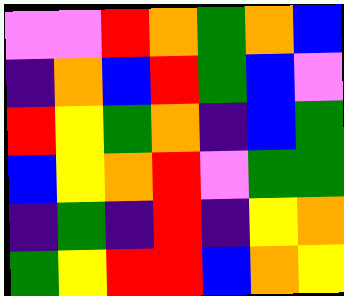[["violet", "violet", "red", "orange", "green", "orange", "blue"], ["indigo", "orange", "blue", "red", "green", "blue", "violet"], ["red", "yellow", "green", "orange", "indigo", "blue", "green"], ["blue", "yellow", "orange", "red", "violet", "green", "green"], ["indigo", "green", "indigo", "red", "indigo", "yellow", "orange"], ["green", "yellow", "red", "red", "blue", "orange", "yellow"]]